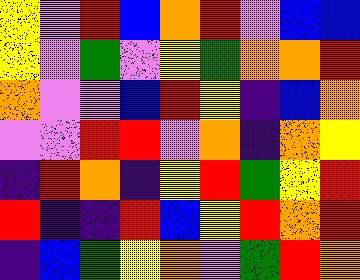[["yellow", "violet", "red", "blue", "orange", "red", "violet", "blue", "blue"], ["yellow", "violet", "green", "violet", "yellow", "green", "orange", "orange", "red"], ["orange", "violet", "violet", "blue", "red", "yellow", "indigo", "blue", "orange"], ["violet", "violet", "red", "red", "violet", "orange", "indigo", "orange", "yellow"], ["indigo", "red", "orange", "indigo", "yellow", "red", "green", "yellow", "red"], ["red", "indigo", "indigo", "red", "blue", "yellow", "red", "orange", "red"], ["indigo", "blue", "green", "yellow", "orange", "violet", "green", "red", "orange"]]